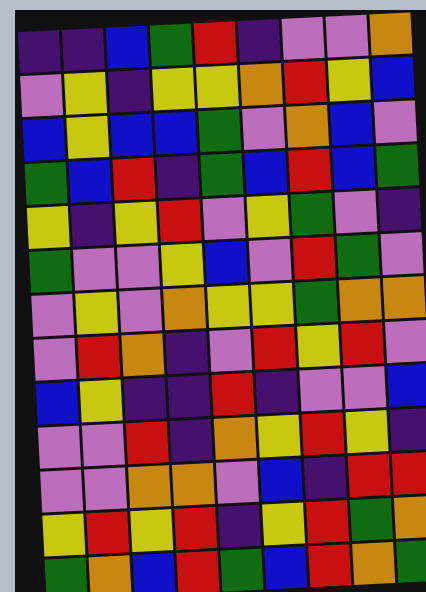[["indigo", "indigo", "blue", "green", "red", "indigo", "violet", "violet", "orange"], ["violet", "yellow", "indigo", "yellow", "yellow", "orange", "red", "yellow", "blue"], ["blue", "yellow", "blue", "blue", "green", "violet", "orange", "blue", "violet"], ["green", "blue", "red", "indigo", "green", "blue", "red", "blue", "green"], ["yellow", "indigo", "yellow", "red", "violet", "yellow", "green", "violet", "indigo"], ["green", "violet", "violet", "yellow", "blue", "violet", "red", "green", "violet"], ["violet", "yellow", "violet", "orange", "yellow", "yellow", "green", "orange", "orange"], ["violet", "red", "orange", "indigo", "violet", "red", "yellow", "red", "violet"], ["blue", "yellow", "indigo", "indigo", "red", "indigo", "violet", "violet", "blue"], ["violet", "violet", "red", "indigo", "orange", "yellow", "red", "yellow", "indigo"], ["violet", "violet", "orange", "orange", "violet", "blue", "indigo", "red", "red"], ["yellow", "red", "yellow", "red", "indigo", "yellow", "red", "green", "orange"], ["green", "orange", "blue", "red", "green", "blue", "red", "orange", "green"]]